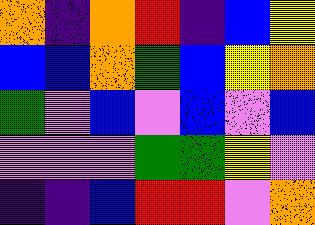[["orange", "indigo", "orange", "red", "indigo", "blue", "yellow"], ["blue", "blue", "orange", "green", "blue", "yellow", "orange"], ["green", "violet", "blue", "violet", "blue", "violet", "blue"], ["violet", "violet", "violet", "green", "green", "yellow", "violet"], ["indigo", "indigo", "blue", "red", "red", "violet", "orange"]]